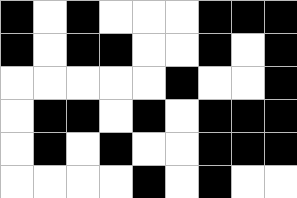[["black", "white", "black", "white", "white", "white", "black", "black", "black"], ["black", "white", "black", "black", "white", "white", "black", "white", "black"], ["white", "white", "white", "white", "white", "black", "white", "white", "black"], ["white", "black", "black", "white", "black", "white", "black", "black", "black"], ["white", "black", "white", "black", "white", "white", "black", "black", "black"], ["white", "white", "white", "white", "black", "white", "black", "white", "white"]]